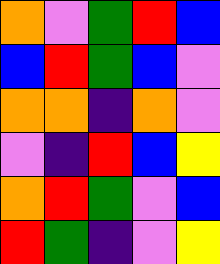[["orange", "violet", "green", "red", "blue"], ["blue", "red", "green", "blue", "violet"], ["orange", "orange", "indigo", "orange", "violet"], ["violet", "indigo", "red", "blue", "yellow"], ["orange", "red", "green", "violet", "blue"], ["red", "green", "indigo", "violet", "yellow"]]